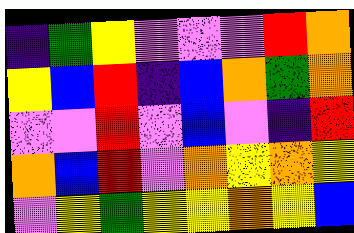[["indigo", "green", "yellow", "violet", "violet", "violet", "red", "orange"], ["yellow", "blue", "red", "indigo", "blue", "orange", "green", "orange"], ["violet", "violet", "red", "violet", "blue", "violet", "indigo", "red"], ["orange", "blue", "red", "violet", "orange", "yellow", "orange", "yellow"], ["violet", "yellow", "green", "yellow", "yellow", "orange", "yellow", "blue"]]